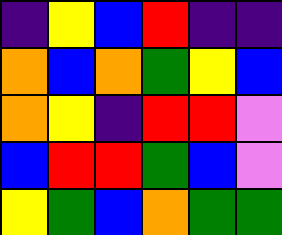[["indigo", "yellow", "blue", "red", "indigo", "indigo"], ["orange", "blue", "orange", "green", "yellow", "blue"], ["orange", "yellow", "indigo", "red", "red", "violet"], ["blue", "red", "red", "green", "blue", "violet"], ["yellow", "green", "blue", "orange", "green", "green"]]